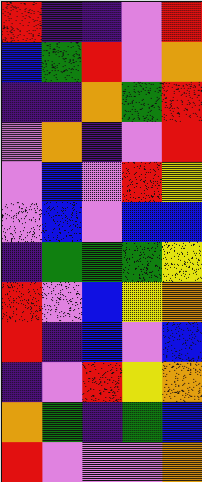[["red", "indigo", "indigo", "violet", "red"], ["blue", "green", "red", "violet", "orange"], ["indigo", "indigo", "orange", "green", "red"], ["violet", "orange", "indigo", "violet", "red"], ["violet", "blue", "violet", "red", "yellow"], ["violet", "blue", "violet", "blue", "blue"], ["indigo", "green", "green", "green", "yellow"], ["red", "violet", "blue", "yellow", "orange"], ["red", "indigo", "blue", "violet", "blue"], ["indigo", "violet", "red", "yellow", "orange"], ["orange", "green", "indigo", "green", "blue"], ["red", "violet", "violet", "violet", "orange"]]